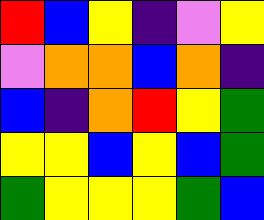[["red", "blue", "yellow", "indigo", "violet", "yellow"], ["violet", "orange", "orange", "blue", "orange", "indigo"], ["blue", "indigo", "orange", "red", "yellow", "green"], ["yellow", "yellow", "blue", "yellow", "blue", "green"], ["green", "yellow", "yellow", "yellow", "green", "blue"]]